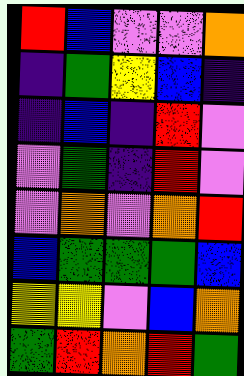[["red", "blue", "violet", "violet", "orange"], ["indigo", "green", "yellow", "blue", "indigo"], ["indigo", "blue", "indigo", "red", "violet"], ["violet", "green", "indigo", "red", "violet"], ["violet", "orange", "violet", "orange", "red"], ["blue", "green", "green", "green", "blue"], ["yellow", "yellow", "violet", "blue", "orange"], ["green", "red", "orange", "red", "green"]]